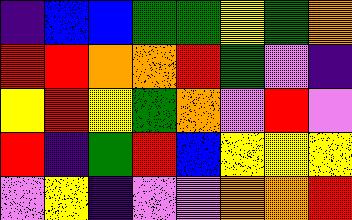[["indigo", "blue", "blue", "green", "green", "yellow", "green", "orange"], ["red", "red", "orange", "orange", "red", "green", "violet", "indigo"], ["yellow", "red", "yellow", "green", "orange", "violet", "red", "violet"], ["red", "indigo", "green", "red", "blue", "yellow", "yellow", "yellow"], ["violet", "yellow", "indigo", "violet", "violet", "orange", "orange", "red"]]